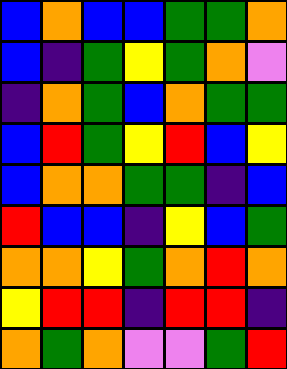[["blue", "orange", "blue", "blue", "green", "green", "orange"], ["blue", "indigo", "green", "yellow", "green", "orange", "violet"], ["indigo", "orange", "green", "blue", "orange", "green", "green"], ["blue", "red", "green", "yellow", "red", "blue", "yellow"], ["blue", "orange", "orange", "green", "green", "indigo", "blue"], ["red", "blue", "blue", "indigo", "yellow", "blue", "green"], ["orange", "orange", "yellow", "green", "orange", "red", "orange"], ["yellow", "red", "red", "indigo", "red", "red", "indigo"], ["orange", "green", "orange", "violet", "violet", "green", "red"]]